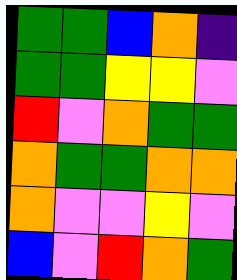[["green", "green", "blue", "orange", "indigo"], ["green", "green", "yellow", "yellow", "violet"], ["red", "violet", "orange", "green", "green"], ["orange", "green", "green", "orange", "orange"], ["orange", "violet", "violet", "yellow", "violet"], ["blue", "violet", "red", "orange", "green"]]